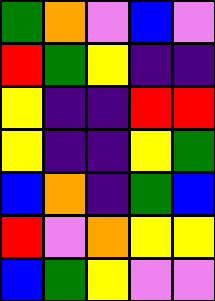[["green", "orange", "violet", "blue", "violet"], ["red", "green", "yellow", "indigo", "indigo"], ["yellow", "indigo", "indigo", "red", "red"], ["yellow", "indigo", "indigo", "yellow", "green"], ["blue", "orange", "indigo", "green", "blue"], ["red", "violet", "orange", "yellow", "yellow"], ["blue", "green", "yellow", "violet", "violet"]]